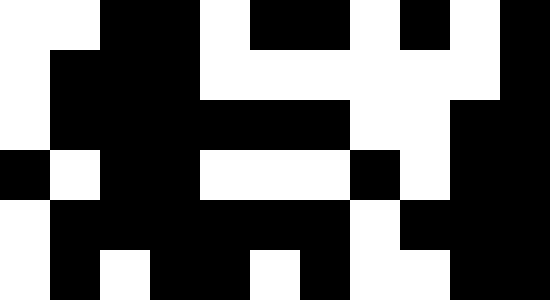[["white", "white", "black", "black", "white", "black", "black", "white", "black", "white", "black"], ["white", "black", "black", "black", "white", "white", "white", "white", "white", "white", "black"], ["white", "black", "black", "black", "black", "black", "black", "white", "white", "black", "black"], ["black", "white", "black", "black", "white", "white", "white", "black", "white", "black", "black"], ["white", "black", "black", "black", "black", "black", "black", "white", "black", "black", "black"], ["white", "black", "white", "black", "black", "white", "black", "white", "white", "black", "black"]]